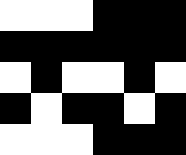[["white", "white", "white", "black", "black", "black"], ["black", "black", "black", "black", "black", "black"], ["white", "black", "white", "white", "black", "white"], ["black", "white", "black", "black", "white", "black"], ["white", "white", "white", "black", "black", "black"]]